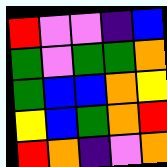[["red", "violet", "violet", "indigo", "blue"], ["green", "violet", "green", "green", "orange"], ["green", "blue", "blue", "orange", "yellow"], ["yellow", "blue", "green", "orange", "red"], ["red", "orange", "indigo", "violet", "orange"]]